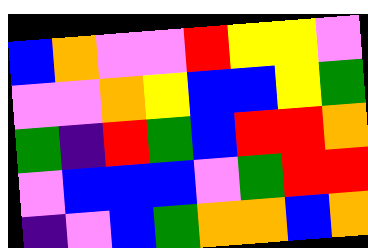[["blue", "orange", "violet", "violet", "red", "yellow", "yellow", "violet"], ["violet", "violet", "orange", "yellow", "blue", "blue", "yellow", "green"], ["green", "indigo", "red", "green", "blue", "red", "red", "orange"], ["violet", "blue", "blue", "blue", "violet", "green", "red", "red"], ["indigo", "violet", "blue", "green", "orange", "orange", "blue", "orange"]]